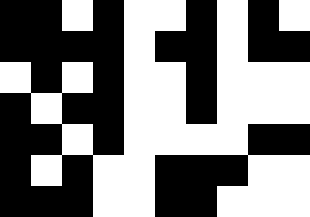[["black", "black", "white", "black", "white", "white", "black", "white", "black", "white"], ["black", "black", "black", "black", "white", "black", "black", "white", "black", "black"], ["white", "black", "white", "black", "white", "white", "black", "white", "white", "white"], ["black", "white", "black", "black", "white", "white", "black", "white", "white", "white"], ["black", "black", "white", "black", "white", "white", "white", "white", "black", "black"], ["black", "white", "black", "white", "white", "black", "black", "black", "white", "white"], ["black", "black", "black", "white", "white", "black", "black", "white", "white", "white"]]